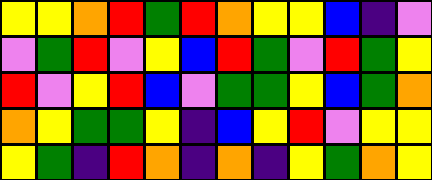[["yellow", "yellow", "orange", "red", "green", "red", "orange", "yellow", "yellow", "blue", "indigo", "violet"], ["violet", "green", "red", "violet", "yellow", "blue", "red", "green", "violet", "red", "green", "yellow"], ["red", "violet", "yellow", "red", "blue", "violet", "green", "green", "yellow", "blue", "green", "orange"], ["orange", "yellow", "green", "green", "yellow", "indigo", "blue", "yellow", "red", "violet", "yellow", "yellow"], ["yellow", "green", "indigo", "red", "orange", "indigo", "orange", "indigo", "yellow", "green", "orange", "yellow"]]